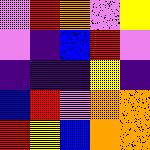[["violet", "red", "orange", "violet", "yellow"], ["violet", "indigo", "blue", "red", "violet"], ["indigo", "indigo", "indigo", "yellow", "indigo"], ["blue", "red", "violet", "orange", "orange"], ["red", "yellow", "blue", "orange", "orange"]]